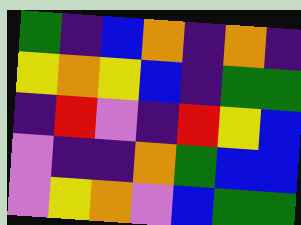[["green", "indigo", "blue", "orange", "indigo", "orange", "indigo"], ["yellow", "orange", "yellow", "blue", "indigo", "green", "green"], ["indigo", "red", "violet", "indigo", "red", "yellow", "blue"], ["violet", "indigo", "indigo", "orange", "green", "blue", "blue"], ["violet", "yellow", "orange", "violet", "blue", "green", "green"]]